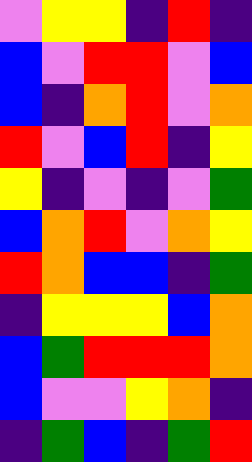[["violet", "yellow", "yellow", "indigo", "red", "indigo"], ["blue", "violet", "red", "red", "violet", "blue"], ["blue", "indigo", "orange", "red", "violet", "orange"], ["red", "violet", "blue", "red", "indigo", "yellow"], ["yellow", "indigo", "violet", "indigo", "violet", "green"], ["blue", "orange", "red", "violet", "orange", "yellow"], ["red", "orange", "blue", "blue", "indigo", "green"], ["indigo", "yellow", "yellow", "yellow", "blue", "orange"], ["blue", "green", "red", "red", "red", "orange"], ["blue", "violet", "violet", "yellow", "orange", "indigo"], ["indigo", "green", "blue", "indigo", "green", "red"]]